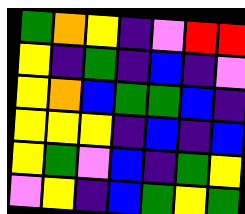[["green", "orange", "yellow", "indigo", "violet", "red", "red"], ["yellow", "indigo", "green", "indigo", "blue", "indigo", "violet"], ["yellow", "orange", "blue", "green", "green", "blue", "indigo"], ["yellow", "yellow", "yellow", "indigo", "blue", "indigo", "blue"], ["yellow", "green", "violet", "blue", "indigo", "green", "yellow"], ["violet", "yellow", "indigo", "blue", "green", "yellow", "green"]]